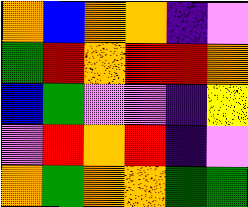[["orange", "blue", "orange", "orange", "indigo", "violet"], ["green", "red", "orange", "red", "red", "orange"], ["blue", "green", "violet", "violet", "indigo", "yellow"], ["violet", "red", "orange", "red", "indigo", "violet"], ["orange", "green", "orange", "orange", "green", "green"]]